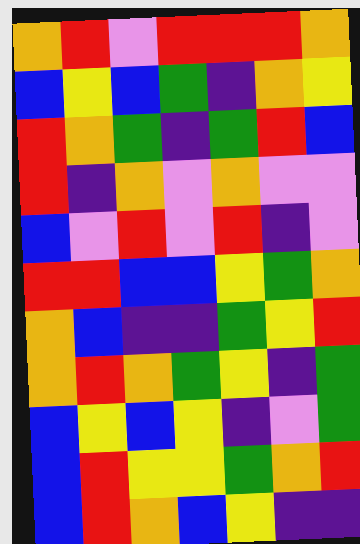[["orange", "red", "violet", "red", "red", "red", "orange"], ["blue", "yellow", "blue", "green", "indigo", "orange", "yellow"], ["red", "orange", "green", "indigo", "green", "red", "blue"], ["red", "indigo", "orange", "violet", "orange", "violet", "violet"], ["blue", "violet", "red", "violet", "red", "indigo", "violet"], ["red", "red", "blue", "blue", "yellow", "green", "orange"], ["orange", "blue", "indigo", "indigo", "green", "yellow", "red"], ["orange", "red", "orange", "green", "yellow", "indigo", "green"], ["blue", "yellow", "blue", "yellow", "indigo", "violet", "green"], ["blue", "red", "yellow", "yellow", "green", "orange", "red"], ["blue", "red", "orange", "blue", "yellow", "indigo", "indigo"]]